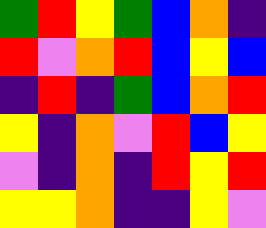[["green", "red", "yellow", "green", "blue", "orange", "indigo"], ["red", "violet", "orange", "red", "blue", "yellow", "blue"], ["indigo", "red", "indigo", "green", "blue", "orange", "red"], ["yellow", "indigo", "orange", "violet", "red", "blue", "yellow"], ["violet", "indigo", "orange", "indigo", "red", "yellow", "red"], ["yellow", "yellow", "orange", "indigo", "indigo", "yellow", "violet"]]